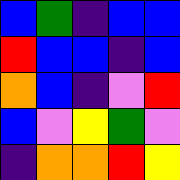[["blue", "green", "indigo", "blue", "blue"], ["red", "blue", "blue", "indigo", "blue"], ["orange", "blue", "indigo", "violet", "red"], ["blue", "violet", "yellow", "green", "violet"], ["indigo", "orange", "orange", "red", "yellow"]]